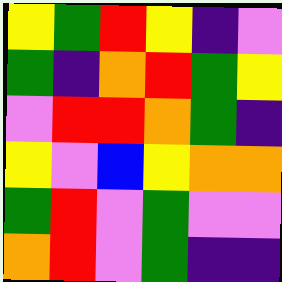[["yellow", "green", "red", "yellow", "indigo", "violet"], ["green", "indigo", "orange", "red", "green", "yellow"], ["violet", "red", "red", "orange", "green", "indigo"], ["yellow", "violet", "blue", "yellow", "orange", "orange"], ["green", "red", "violet", "green", "violet", "violet"], ["orange", "red", "violet", "green", "indigo", "indigo"]]